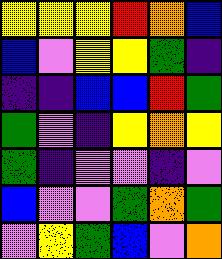[["yellow", "yellow", "yellow", "red", "orange", "blue"], ["blue", "violet", "yellow", "yellow", "green", "indigo"], ["indigo", "indigo", "blue", "blue", "red", "green"], ["green", "violet", "indigo", "yellow", "orange", "yellow"], ["green", "indigo", "violet", "violet", "indigo", "violet"], ["blue", "violet", "violet", "green", "orange", "green"], ["violet", "yellow", "green", "blue", "violet", "orange"]]